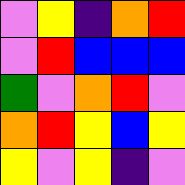[["violet", "yellow", "indigo", "orange", "red"], ["violet", "red", "blue", "blue", "blue"], ["green", "violet", "orange", "red", "violet"], ["orange", "red", "yellow", "blue", "yellow"], ["yellow", "violet", "yellow", "indigo", "violet"]]